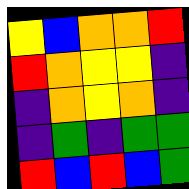[["yellow", "blue", "orange", "orange", "red"], ["red", "orange", "yellow", "yellow", "indigo"], ["indigo", "orange", "yellow", "orange", "indigo"], ["indigo", "green", "indigo", "green", "green"], ["red", "blue", "red", "blue", "green"]]